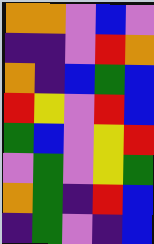[["orange", "orange", "violet", "blue", "violet"], ["indigo", "indigo", "violet", "red", "orange"], ["orange", "indigo", "blue", "green", "blue"], ["red", "yellow", "violet", "red", "blue"], ["green", "blue", "violet", "yellow", "red"], ["violet", "green", "violet", "yellow", "green"], ["orange", "green", "indigo", "red", "blue"], ["indigo", "green", "violet", "indigo", "blue"]]